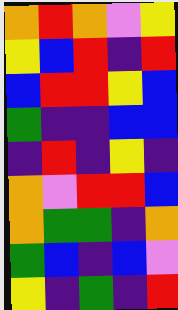[["orange", "red", "orange", "violet", "yellow"], ["yellow", "blue", "red", "indigo", "red"], ["blue", "red", "red", "yellow", "blue"], ["green", "indigo", "indigo", "blue", "blue"], ["indigo", "red", "indigo", "yellow", "indigo"], ["orange", "violet", "red", "red", "blue"], ["orange", "green", "green", "indigo", "orange"], ["green", "blue", "indigo", "blue", "violet"], ["yellow", "indigo", "green", "indigo", "red"]]